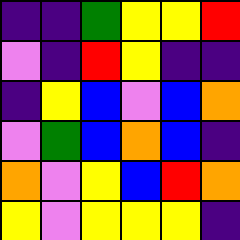[["indigo", "indigo", "green", "yellow", "yellow", "red"], ["violet", "indigo", "red", "yellow", "indigo", "indigo"], ["indigo", "yellow", "blue", "violet", "blue", "orange"], ["violet", "green", "blue", "orange", "blue", "indigo"], ["orange", "violet", "yellow", "blue", "red", "orange"], ["yellow", "violet", "yellow", "yellow", "yellow", "indigo"]]